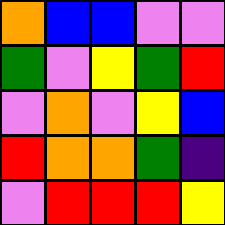[["orange", "blue", "blue", "violet", "violet"], ["green", "violet", "yellow", "green", "red"], ["violet", "orange", "violet", "yellow", "blue"], ["red", "orange", "orange", "green", "indigo"], ["violet", "red", "red", "red", "yellow"]]